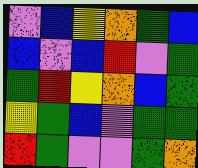[["violet", "blue", "yellow", "orange", "green", "blue"], ["blue", "violet", "blue", "red", "violet", "green"], ["green", "red", "yellow", "orange", "blue", "green"], ["yellow", "green", "blue", "violet", "green", "green"], ["red", "green", "violet", "violet", "green", "orange"]]